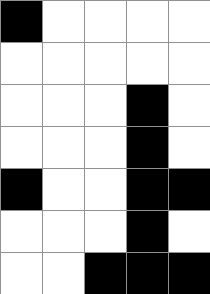[["black", "white", "white", "white", "white"], ["white", "white", "white", "white", "white"], ["white", "white", "white", "black", "white"], ["white", "white", "white", "black", "white"], ["black", "white", "white", "black", "black"], ["white", "white", "white", "black", "white"], ["white", "white", "black", "black", "black"]]